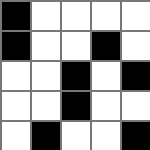[["black", "white", "white", "white", "white"], ["black", "white", "white", "black", "white"], ["white", "white", "black", "white", "black"], ["white", "white", "black", "white", "white"], ["white", "black", "white", "white", "black"]]